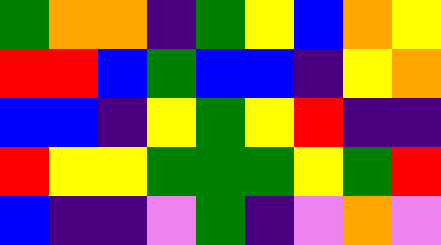[["green", "orange", "orange", "indigo", "green", "yellow", "blue", "orange", "yellow"], ["red", "red", "blue", "green", "blue", "blue", "indigo", "yellow", "orange"], ["blue", "blue", "indigo", "yellow", "green", "yellow", "red", "indigo", "indigo"], ["red", "yellow", "yellow", "green", "green", "green", "yellow", "green", "red"], ["blue", "indigo", "indigo", "violet", "green", "indigo", "violet", "orange", "violet"]]